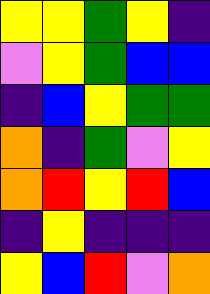[["yellow", "yellow", "green", "yellow", "indigo"], ["violet", "yellow", "green", "blue", "blue"], ["indigo", "blue", "yellow", "green", "green"], ["orange", "indigo", "green", "violet", "yellow"], ["orange", "red", "yellow", "red", "blue"], ["indigo", "yellow", "indigo", "indigo", "indigo"], ["yellow", "blue", "red", "violet", "orange"]]